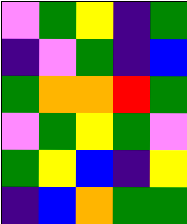[["violet", "green", "yellow", "indigo", "green"], ["indigo", "violet", "green", "indigo", "blue"], ["green", "orange", "orange", "red", "green"], ["violet", "green", "yellow", "green", "violet"], ["green", "yellow", "blue", "indigo", "yellow"], ["indigo", "blue", "orange", "green", "green"]]